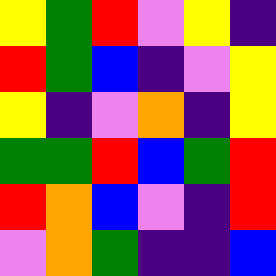[["yellow", "green", "red", "violet", "yellow", "indigo"], ["red", "green", "blue", "indigo", "violet", "yellow"], ["yellow", "indigo", "violet", "orange", "indigo", "yellow"], ["green", "green", "red", "blue", "green", "red"], ["red", "orange", "blue", "violet", "indigo", "red"], ["violet", "orange", "green", "indigo", "indigo", "blue"]]